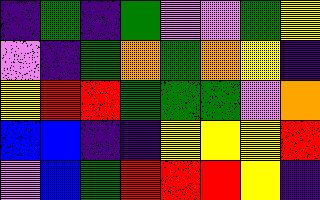[["indigo", "green", "indigo", "green", "violet", "violet", "green", "yellow"], ["violet", "indigo", "green", "orange", "green", "orange", "yellow", "indigo"], ["yellow", "red", "red", "green", "green", "green", "violet", "orange"], ["blue", "blue", "indigo", "indigo", "yellow", "yellow", "yellow", "red"], ["violet", "blue", "green", "red", "red", "red", "yellow", "indigo"]]